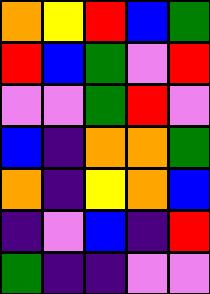[["orange", "yellow", "red", "blue", "green"], ["red", "blue", "green", "violet", "red"], ["violet", "violet", "green", "red", "violet"], ["blue", "indigo", "orange", "orange", "green"], ["orange", "indigo", "yellow", "orange", "blue"], ["indigo", "violet", "blue", "indigo", "red"], ["green", "indigo", "indigo", "violet", "violet"]]